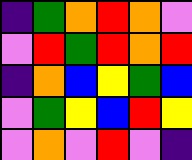[["indigo", "green", "orange", "red", "orange", "violet"], ["violet", "red", "green", "red", "orange", "red"], ["indigo", "orange", "blue", "yellow", "green", "blue"], ["violet", "green", "yellow", "blue", "red", "yellow"], ["violet", "orange", "violet", "red", "violet", "indigo"]]